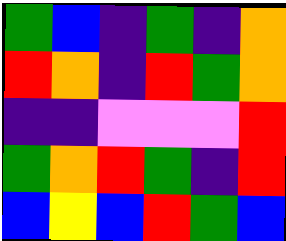[["green", "blue", "indigo", "green", "indigo", "orange"], ["red", "orange", "indigo", "red", "green", "orange"], ["indigo", "indigo", "violet", "violet", "violet", "red"], ["green", "orange", "red", "green", "indigo", "red"], ["blue", "yellow", "blue", "red", "green", "blue"]]